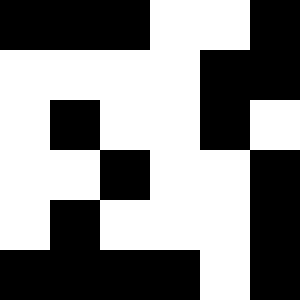[["black", "black", "black", "white", "white", "black"], ["white", "white", "white", "white", "black", "black"], ["white", "black", "white", "white", "black", "white"], ["white", "white", "black", "white", "white", "black"], ["white", "black", "white", "white", "white", "black"], ["black", "black", "black", "black", "white", "black"]]